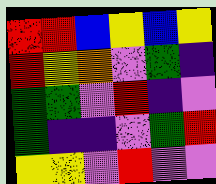[["red", "red", "blue", "yellow", "blue", "yellow"], ["red", "yellow", "orange", "violet", "green", "indigo"], ["green", "green", "violet", "red", "indigo", "violet"], ["green", "indigo", "indigo", "violet", "green", "red"], ["yellow", "yellow", "violet", "red", "violet", "violet"]]